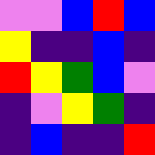[["violet", "violet", "blue", "red", "blue"], ["yellow", "indigo", "indigo", "blue", "indigo"], ["red", "yellow", "green", "blue", "violet"], ["indigo", "violet", "yellow", "green", "indigo"], ["indigo", "blue", "indigo", "indigo", "red"]]